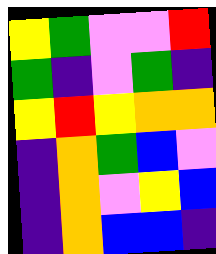[["yellow", "green", "violet", "violet", "red"], ["green", "indigo", "violet", "green", "indigo"], ["yellow", "red", "yellow", "orange", "orange"], ["indigo", "orange", "green", "blue", "violet"], ["indigo", "orange", "violet", "yellow", "blue"], ["indigo", "orange", "blue", "blue", "indigo"]]